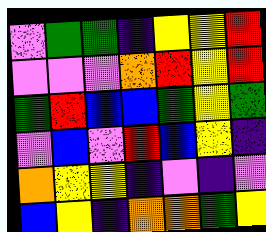[["violet", "green", "green", "indigo", "yellow", "yellow", "red"], ["violet", "violet", "violet", "orange", "red", "yellow", "red"], ["green", "red", "blue", "blue", "green", "yellow", "green"], ["violet", "blue", "violet", "red", "blue", "yellow", "indigo"], ["orange", "yellow", "yellow", "indigo", "violet", "indigo", "violet"], ["blue", "yellow", "indigo", "orange", "orange", "green", "yellow"]]